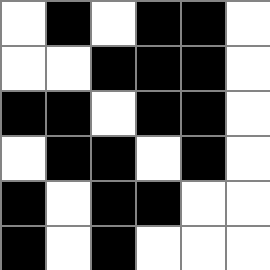[["white", "black", "white", "black", "black", "white"], ["white", "white", "black", "black", "black", "white"], ["black", "black", "white", "black", "black", "white"], ["white", "black", "black", "white", "black", "white"], ["black", "white", "black", "black", "white", "white"], ["black", "white", "black", "white", "white", "white"]]